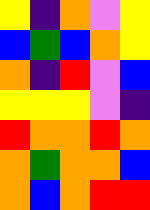[["yellow", "indigo", "orange", "violet", "yellow"], ["blue", "green", "blue", "orange", "yellow"], ["orange", "indigo", "red", "violet", "blue"], ["yellow", "yellow", "yellow", "violet", "indigo"], ["red", "orange", "orange", "red", "orange"], ["orange", "green", "orange", "orange", "blue"], ["orange", "blue", "orange", "red", "red"]]